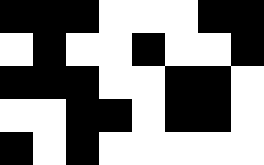[["black", "black", "black", "white", "white", "white", "black", "black"], ["white", "black", "white", "white", "black", "white", "white", "black"], ["black", "black", "black", "white", "white", "black", "black", "white"], ["white", "white", "black", "black", "white", "black", "black", "white"], ["black", "white", "black", "white", "white", "white", "white", "white"]]